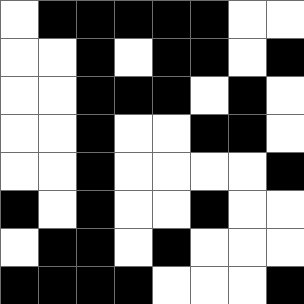[["white", "black", "black", "black", "black", "black", "white", "white"], ["white", "white", "black", "white", "black", "black", "white", "black"], ["white", "white", "black", "black", "black", "white", "black", "white"], ["white", "white", "black", "white", "white", "black", "black", "white"], ["white", "white", "black", "white", "white", "white", "white", "black"], ["black", "white", "black", "white", "white", "black", "white", "white"], ["white", "black", "black", "white", "black", "white", "white", "white"], ["black", "black", "black", "black", "white", "white", "white", "black"]]